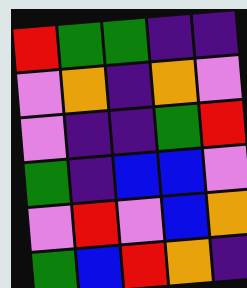[["red", "green", "green", "indigo", "indigo"], ["violet", "orange", "indigo", "orange", "violet"], ["violet", "indigo", "indigo", "green", "red"], ["green", "indigo", "blue", "blue", "violet"], ["violet", "red", "violet", "blue", "orange"], ["green", "blue", "red", "orange", "indigo"]]